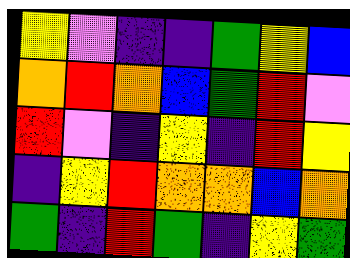[["yellow", "violet", "indigo", "indigo", "green", "yellow", "blue"], ["orange", "red", "orange", "blue", "green", "red", "violet"], ["red", "violet", "indigo", "yellow", "indigo", "red", "yellow"], ["indigo", "yellow", "red", "orange", "orange", "blue", "orange"], ["green", "indigo", "red", "green", "indigo", "yellow", "green"]]